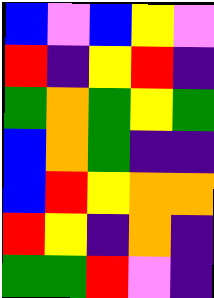[["blue", "violet", "blue", "yellow", "violet"], ["red", "indigo", "yellow", "red", "indigo"], ["green", "orange", "green", "yellow", "green"], ["blue", "orange", "green", "indigo", "indigo"], ["blue", "red", "yellow", "orange", "orange"], ["red", "yellow", "indigo", "orange", "indigo"], ["green", "green", "red", "violet", "indigo"]]